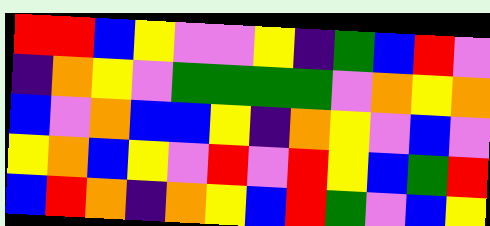[["red", "red", "blue", "yellow", "violet", "violet", "yellow", "indigo", "green", "blue", "red", "violet"], ["indigo", "orange", "yellow", "violet", "green", "green", "green", "green", "violet", "orange", "yellow", "orange"], ["blue", "violet", "orange", "blue", "blue", "yellow", "indigo", "orange", "yellow", "violet", "blue", "violet"], ["yellow", "orange", "blue", "yellow", "violet", "red", "violet", "red", "yellow", "blue", "green", "red"], ["blue", "red", "orange", "indigo", "orange", "yellow", "blue", "red", "green", "violet", "blue", "yellow"]]